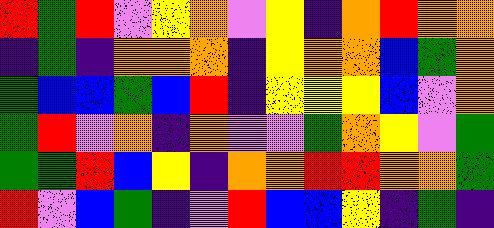[["red", "green", "red", "violet", "yellow", "orange", "violet", "yellow", "indigo", "orange", "red", "orange", "orange"], ["indigo", "green", "indigo", "orange", "orange", "orange", "indigo", "yellow", "orange", "orange", "blue", "green", "orange"], ["green", "blue", "blue", "green", "blue", "red", "indigo", "yellow", "yellow", "yellow", "blue", "violet", "orange"], ["green", "red", "violet", "orange", "indigo", "orange", "violet", "violet", "green", "orange", "yellow", "violet", "green"], ["green", "green", "red", "blue", "yellow", "indigo", "orange", "orange", "red", "red", "orange", "orange", "green"], ["red", "violet", "blue", "green", "indigo", "violet", "red", "blue", "blue", "yellow", "indigo", "green", "indigo"]]